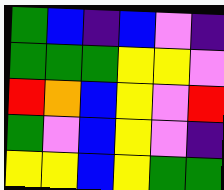[["green", "blue", "indigo", "blue", "violet", "indigo"], ["green", "green", "green", "yellow", "yellow", "violet"], ["red", "orange", "blue", "yellow", "violet", "red"], ["green", "violet", "blue", "yellow", "violet", "indigo"], ["yellow", "yellow", "blue", "yellow", "green", "green"]]